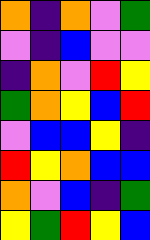[["orange", "indigo", "orange", "violet", "green"], ["violet", "indigo", "blue", "violet", "violet"], ["indigo", "orange", "violet", "red", "yellow"], ["green", "orange", "yellow", "blue", "red"], ["violet", "blue", "blue", "yellow", "indigo"], ["red", "yellow", "orange", "blue", "blue"], ["orange", "violet", "blue", "indigo", "green"], ["yellow", "green", "red", "yellow", "blue"]]